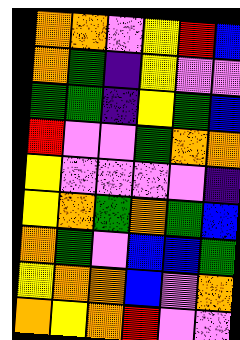[["orange", "orange", "violet", "yellow", "red", "blue"], ["orange", "green", "indigo", "yellow", "violet", "violet"], ["green", "green", "indigo", "yellow", "green", "blue"], ["red", "violet", "violet", "green", "orange", "orange"], ["yellow", "violet", "violet", "violet", "violet", "indigo"], ["yellow", "orange", "green", "orange", "green", "blue"], ["orange", "green", "violet", "blue", "blue", "green"], ["yellow", "orange", "orange", "blue", "violet", "orange"], ["orange", "yellow", "orange", "red", "violet", "violet"]]